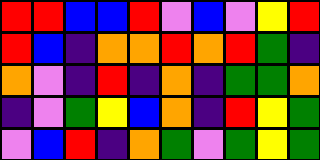[["red", "red", "blue", "blue", "red", "violet", "blue", "violet", "yellow", "red"], ["red", "blue", "indigo", "orange", "orange", "red", "orange", "red", "green", "indigo"], ["orange", "violet", "indigo", "red", "indigo", "orange", "indigo", "green", "green", "orange"], ["indigo", "violet", "green", "yellow", "blue", "orange", "indigo", "red", "yellow", "green"], ["violet", "blue", "red", "indigo", "orange", "green", "violet", "green", "yellow", "green"]]